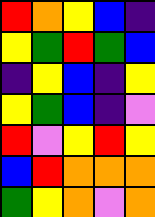[["red", "orange", "yellow", "blue", "indigo"], ["yellow", "green", "red", "green", "blue"], ["indigo", "yellow", "blue", "indigo", "yellow"], ["yellow", "green", "blue", "indigo", "violet"], ["red", "violet", "yellow", "red", "yellow"], ["blue", "red", "orange", "orange", "orange"], ["green", "yellow", "orange", "violet", "orange"]]